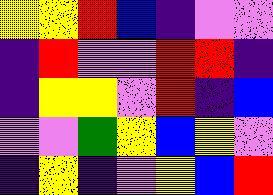[["yellow", "yellow", "red", "blue", "indigo", "violet", "violet"], ["indigo", "red", "violet", "violet", "red", "red", "indigo"], ["indigo", "yellow", "yellow", "violet", "red", "indigo", "blue"], ["violet", "violet", "green", "yellow", "blue", "yellow", "violet"], ["indigo", "yellow", "indigo", "violet", "yellow", "blue", "red"]]